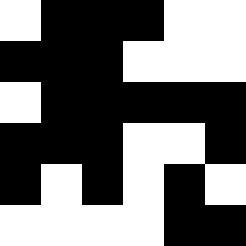[["white", "black", "black", "black", "white", "white"], ["black", "black", "black", "white", "white", "white"], ["white", "black", "black", "black", "black", "black"], ["black", "black", "black", "white", "white", "black"], ["black", "white", "black", "white", "black", "white"], ["white", "white", "white", "white", "black", "black"]]